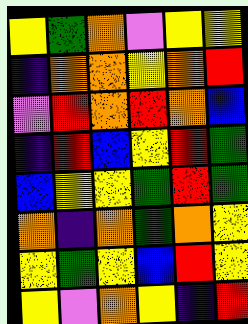[["yellow", "green", "orange", "violet", "yellow", "yellow"], ["indigo", "orange", "orange", "yellow", "orange", "red"], ["violet", "red", "orange", "red", "orange", "blue"], ["indigo", "red", "blue", "yellow", "red", "green"], ["blue", "yellow", "yellow", "green", "red", "green"], ["orange", "indigo", "orange", "green", "orange", "yellow"], ["yellow", "green", "yellow", "blue", "red", "yellow"], ["yellow", "violet", "orange", "yellow", "indigo", "red"]]